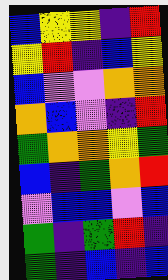[["blue", "yellow", "yellow", "indigo", "red"], ["yellow", "red", "indigo", "blue", "yellow"], ["blue", "violet", "violet", "orange", "orange"], ["orange", "blue", "violet", "indigo", "red"], ["green", "orange", "orange", "yellow", "green"], ["blue", "indigo", "green", "orange", "red"], ["violet", "blue", "blue", "violet", "blue"], ["green", "indigo", "green", "red", "indigo"], ["green", "indigo", "blue", "indigo", "blue"]]